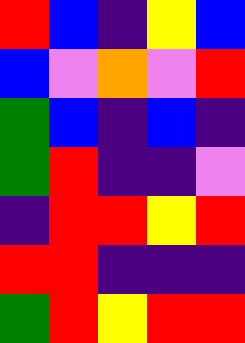[["red", "blue", "indigo", "yellow", "blue"], ["blue", "violet", "orange", "violet", "red"], ["green", "blue", "indigo", "blue", "indigo"], ["green", "red", "indigo", "indigo", "violet"], ["indigo", "red", "red", "yellow", "red"], ["red", "red", "indigo", "indigo", "indigo"], ["green", "red", "yellow", "red", "red"]]